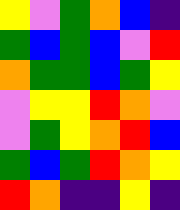[["yellow", "violet", "green", "orange", "blue", "indigo"], ["green", "blue", "green", "blue", "violet", "red"], ["orange", "green", "green", "blue", "green", "yellow"], ["violet", "yellow", "yellow", "red", "orange", "violet"], ["violet", "green", "yellow", "orange", "red", "blue"], ["green", "blue", "green", "red", "orange", "yellow"], ["red", "orange", "indigo", "indigo", "yellow", "indigo"]]